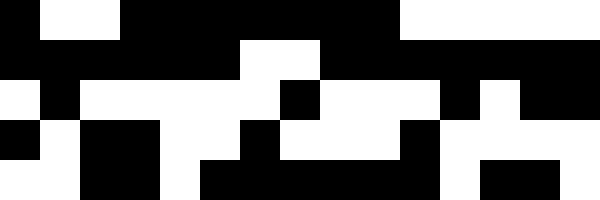[["black", "white", "white", "black", "black", "black", "black", "black", "black", "black", "white", "white", "white", "white", "white"], ["black", "black", "black", "black", "black", "black", "white", "white", "black", "black", "black", "black", "black", "black", "black"], ["white", "black", "white", "white", "white", "white", "white", "black", "white", "white", "white", "black", "white", "black", "black"], ["black", "white", "black", "black", "white", "white", "black", "white", "white", "white", "black", "white", "white", "white", "white"], ["white", "white", "black", "black", "white", "black", "black", "black", "black", "black", "black", "white", "black", "black", "white"]]